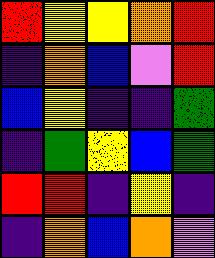[["red", "yellow", "yellow", "orange", "red"], ["indigo", "orange", "blue", "violet", "red"], ["blue", "yellow", "indigo", "indigo", "green"], ["indigo", "green", "yellow", "blue", "green"], ["red", "red", "indigo", "yellow", "indigo"], ["indigo", "orange", "blue", "orange", "violet"]]